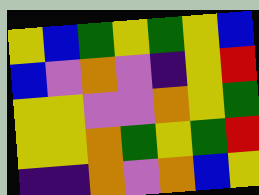[["yellow", "blue", "green", "yellow", "green", "yellow", "blue"], ["blue", "violet", "orange", "violet", "indigo", "yellow", "red"], ["yellow", "yellow", "violet", "violet", "orange", "yellow", "green"], ["yellow", "yellow", "orange", "green", "yellow", "green", "red"], ["indigo", "indigo", "orange", "violet", "orange", "blue", "yellow"]]